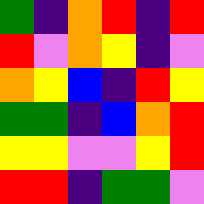[["green", "indigo", "orange", "red", "indigo", "red"], ["red", "violet", "orange", "yellow", "indigo", "violet"], ["orange", "yellow", "blue", "indigo", "red", "yellow"], ["green", "green", "indigo", "blue", "orange", "red"], ["yellow", "yellow", "violet", "violet", "yellow", "red"], ["red", "red", "indigo", "green", "green", "violet"]]